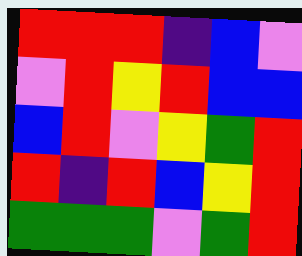[["red", "red", "red", "indigo", "blue", "violet"], ["violet", "red", "yellow", "red", "blue", "blue"], ["blue", "red", "violet", "yellow", "green", "red"], ["red", "indigo", "red", "blue", "yellow", "red"], ["green", "green", "green", "violet", "green", "red"]]